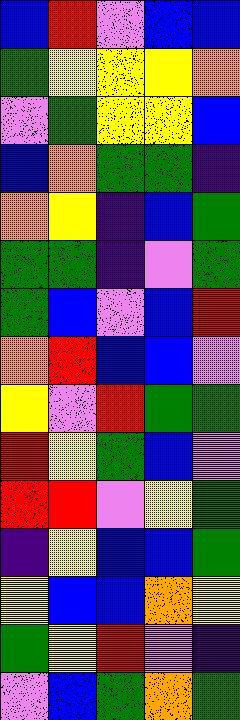[["blue", "red", "violet", "blue", "blue"], ["green", "yellow", "yellow", "yellow", "orange"], ["violet", "green", "yellow", "yellow", "blue"], ["blue", "orange", "green", "green", "indigo"], ["orange", "yellow", "indigo", "blue", "green"], ["green", "green", "indigo", "violet", "green"], ["green", "blue", "violet", "blue", "red"], ["orange", "red", "blue", "blue", "violet"], ["yellow", "violet", "red", "green", "green"], ["red", "yellow", "green", "blue", "violet"], ["red", "red", "violet", "yellow", "green"], ["indigo", "yellow", "blue", "blue", "green"], ["yellow", "blue", "blue", "orange", "yellow"], ["green", "yellow", "red", "violet", "indigo"], ["violet", "blue", "green", "orange", "green"]]